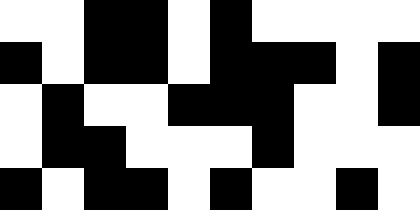[["white", "white", "black", "black", "white", "black", "white", "white", "white", "white"], ["black", "white", "black", "black", "white", "black", "black", "black", "white", "black"], ["white", "black", "white", "white", "black", "black", "black", "white", "white", "black"], ["white", "black", "black", "white", "white", "white", "black", "white", "white", "white"], ["black", "white", "black", "black", "white", "black", "white", "white", "black", "white"]]